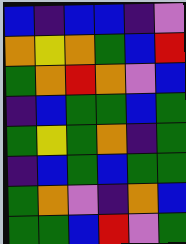[["blue", "indigo", "blue", "blue", "indigo", "violet"], ["orange", "yellow", "orange", "green", "blue", "red"], ["green", "orange", "red", "orange", "violet", "blue"], ["indigo", "blue", "green", "green", "blue", "green"], ["green", "yellow", "green", "orange", "indigo", "green"], ["indigo", "blue", "green", "blue", "green", "green"], ["green", "orange", "violet", "indigo", "orange", "blue"], ["green", "green", "blue", "red", "violet", "green"]]